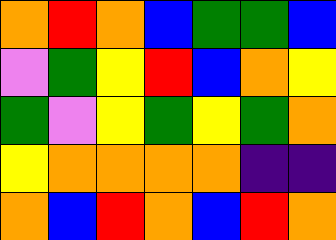[["orange", "red", "orange", "blue", "green", "green", "blue"], ["violet", "green", "yellow", "red", "blue", "orange", "yellow"], ["green", "violet", "yellow", "green", "yellow", "green", "orange"], ["yellow", "orange", "orange", "orange", "orange", "indigo", "indigo"], ["orange", "blue", "red", "orange", "blue", "red", "orange"]]